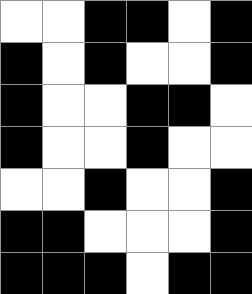[["white", "white", "black", "black", "white", "black"], ["black", "white", "black", "white", "white", "black"], ["black", "white", "white", "black", "black", "white"], ["black", "white", "white", "black", "white", "white"], ["white", "white", "black", "white", "white", "black"], ["black", "black", "white", "white", "white", "black"], ["black", "black", "black", "white", "black", "black"]]